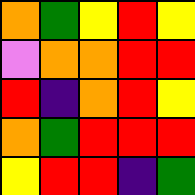[["orange", "green", "yellow", "red", "yellow"], ["violet", "orange", "orange", "red", "red"], ["red", "indigo", "orange", "red", "yellow"], ["orange", "green", "red", "red", "red"], ["yellow", "red", "red", "indigo", "green"]]